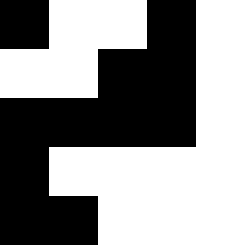[["black", "white", "white", "black", "white"], ["white", "white", "black", "black", "white"], ["black", "black", "black", "black", "white"], ["black", "white", "white", "white", "white"], ["black", "black", "white", "white", "white"]]